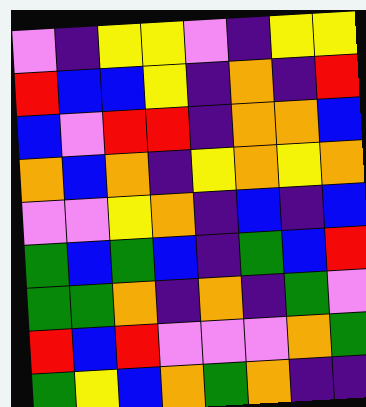[["violet", "indigo", "yellow", "yellow", "violet", "indigo", "yellow", "yellow"], ["red", "blue", "blue", "yellow", "indigo", "orange", "indigo", "red"], ["blue", "violet", "red", "red", "indigo", "orange", "orange", "blue"], ["orange", "blue", "orange", "indigo", "yellow", "orange", "yellow", "orange"], ["violet", "violet", "yellow", "orange", "indigo", "blue", "indigo", "blue"], ["green", "blue", "green", "blue", "indigo", "green", "blue", "red"], ["green", "green", "orange", "indigo", "orange", "indigo", "green", "violet"], ["red", "blue", "red", "violet", "violet", "violet", "orange", "green"], ["green", "yellow", "blue", "orange", "green", "orange", "indigo", "indigo"]]